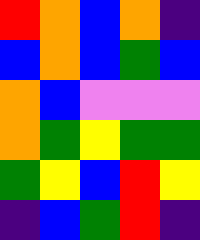[["red", "orange", "blue", "orange", "indigo"], ["blue", "orange", "blue", "green", "blue"], ["orange", "blue", "violet", "violet", "violet"], ["orange", "green", "yellow", "green", "green"], ["green", "yellow", "blue", "red", "yellow"], ["indigo", "blue", "green", "red", "indigo"]]